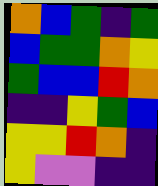[["orange", "blue", "green", "indigo", "green"], ["blue", "green", "green", "orange", "yellow"], ["green", "blue", "blue", "red", "orange"], ["indigo", "indigo", "yellow", "green", "blue"], ["yellow", "yellow", "red", "orange", "indigo"], ["yellow", "violet", "violet", "indigo", "indigo"]]